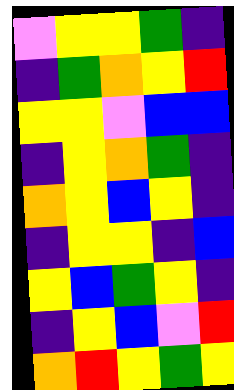[["violet", "yellow", "yellow", "green", "indigo"], ["indigo", "green", "orange", "yellow", "red"], ["yellow", "yellow", "violet", "blue", "blue"], ["indigo", "yellow", "orange", "green", "indigo"], ["orange", "yellow", "blue", "yellow", "indigo"], ["indigo", "yellow", "yellow", "indigo", "blue"], ["yellow", "blue", "green", "yellow", "indigo"], ["indigo", "yellow", "blue", "violet", "red"], ["orange", "red", "yellow", "green", "yellow"]]